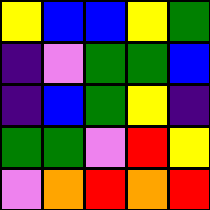[["yellow", "blue", "blue", "yellow", "green"], ["indigo", "violet", "green", "green", "blue"], ["indigo", "blue", "green", "yellow", "indigo"], ["green", "green", "violet", "red", "yellow"], ["violet", "orange", "red", "orange", "red"]]